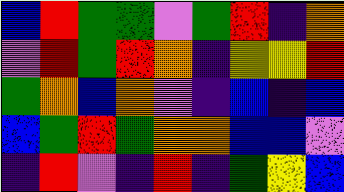[["blue", "red", "green", "green", "violet", "green", "red", "indigo", "orange"], ["violet", "red", "green", "red", "orange", "indigo", "yellow", "yellow", "red"], ["green", "orange", "blue", "orange", "violet", "indigo", "blue", "indigo", "blue"], ["blue", "green", "red", "green", "orange", "orange", "blue", "blue", "violet"], ["indigo", "red", "violet", "indigo", "red", "indigo", "green", "yellow", "blue"]]